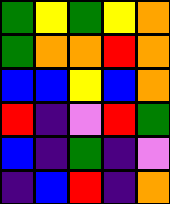[["green", "yellow", "green", "yellow", "orange"], ["green", "orange", "orange", "red", "orange"], ["blue", "blue", "yellow", "blue", "orange"], ["red", "indigo", "violet", "red", "green"], ["blue", "indigo", "green", "indigo", "violet"], ["indigo", "blue", "red", "indigo", "orange"]]